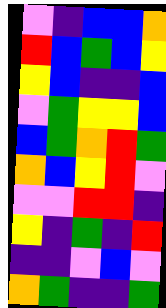[["violet", "indigo", "blue", "blue", "orange"], ["red", "blue", "green", "blue", "yellow"], ["yellow", "blue", "indigo", "indigo", "blue"], ["violet", "green", "yellow", "yellow", "blue"], ["blue", "green", "orange", "red", "green"], ["orange", "blue", "yellow", "red", "violet"], ["violet", "violet", "red", "red", "indigo"], ["yellow", "indigo", "green", "indigo", "red"], ["indigo", "indigo", "violet", "blue", "violet"], ["orange", "green", "indigo", "indigo", "green"]]